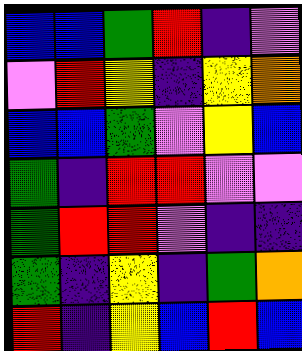[["blue", "blue", "green", "red", "indigo", "violet"], ["violet", "red", "yellow", "indigo", "yellow", "orange"], ["blue", "blue", "green", "violet", "yellow", "blue"], ["green", "indigo", "red", "red", "violet", "violet"], ["green", "red", "red", "violet", "indigo", "indigo"], ["green", "indigo", "yellow", "indigo", "green", "orange"], ["red", "indigo", "yellow", "blue", "red", "blue"]]